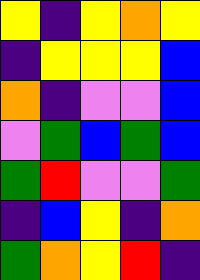[["yellow", "indigo", "yellow", "orange", "yellow"], ["indigo", "yellow", "yellow", "yellow", "blue"], ["orange", "indigo", "violet", "violet", "blue"], ["violet", "green", "blue", "green", "blue"], ["green", "red", "violet", "violet", "green"], ["indigo", "blue", "yellow", "indigo", "orange"], ["green", "orange", "yellow", "red", "indigo"]]